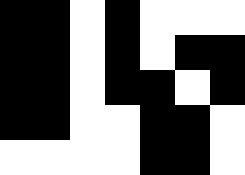[["black", "black", "white", "black", "white", "white", "white"], ["black", "black", "white", "black", "white", "black", "black"], ["black", "black", "white", "black", "black", "white", "black"], ["black", "black", "white", "white", "black", "black", "white"], ["white", "white", "white", "white", "black", "black", "white"]]